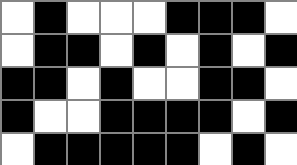[["white", "black", "white", "white", "white", "black", "black", "black", "white"], ["white", "black", "black", "white", "black", "white", "black", "white", "black"], ["black", "black", "white", "black", "white", "white", "black", "black", "white"], ["black", "white", "white", "black", "black", "black", "black", "white", "black"], ["white", "black", "black", "black", "black", "black", "white", "black", "white"]]